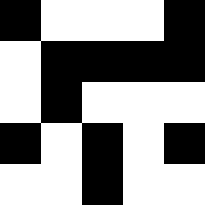[["black", "white", "white", "white", "black"], ["white", "black", "black", "black", "black"], ["white", "black", "white", "white", "white"], ["black", "white", "black", "white", "black"], ["white", "white", "black", "white", "white"]]